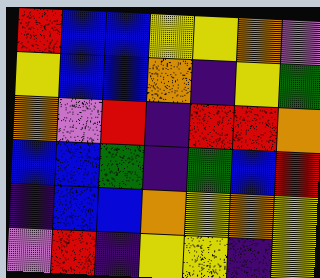[["red", "blue", "blue", "yellow", "yellow", "orange", "violet"], ["yellow", "blue", "blue", "orange", "indigo", "yellow", "green"], ["orange", "violet", "red", "indigo", "red", "red", "orange"], ["blue", "blue", "green", "indigo", "green", "blue", "red"], ["indigo", "blue", "blue", "orange", "yellow", "orange", "yellow"], ["violet", "red", "indigo", "yellow", "yellow", "indigo", "yellow"]]